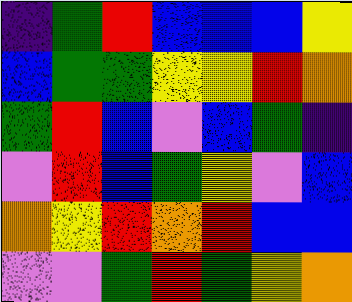[["indigo", "green", "red", "blue", "blue", "blue", "yellow"], ["blue", "green", "green", "yellow", "yellow", "red", "orange"], ["green", "red", "blue", "violet", "blue", "green", "indigo"], ["violet", "red", "blue", "green", "yellow", "violet", "blue"], ["orange", "yellow", "red", "orange", "red", "blue", "blue"], ["violet", "violet", "green", "red", "green", "yellow", "orange"]]